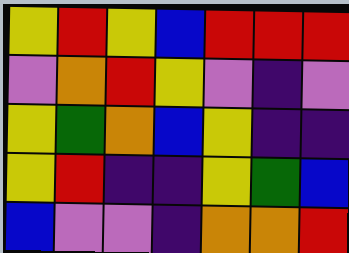[["yellow", "red", "yellow", "blue", "red", "red", "red"], ["violet", "orange", "red", "yellow", "violet", "indigo", "violet"], ["yellow", "green", "orange", "blue", "yellow", "indigo", "indigo"], ["yellow", "red", "indigo", "indigo", "yellow", "green", "blue"], ["blue", "violet", "violet", "indigo", "orange", "orange", "red"]]